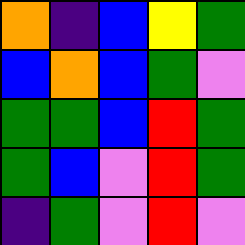[["orange", "indigo", "blue", "yellow", "green"], ["blue", "orange", "blue", "green", "violet"], ["green", "green", "blue", "red", "green"], ["green", "blue", "violet", "red", "green"], ["indigo", "green", "violet", "red", "violet"]]